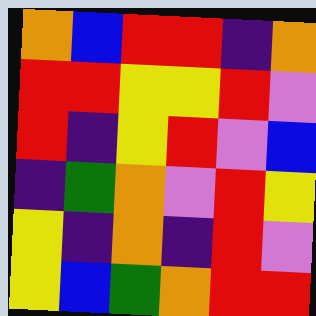[["orange", "blue", "red", "red", "indigo", "orange"], ["red", "red", "yellow", "yellow", "red", "violet"], ["red", "indigo", "yellow", "red", "violet", "blue"], ["indigo", "green", "orange", "violet", "red", "yellow"], ["yellow", "indigo", "orange", "indigo", "red", "violet"], ["yellow", "blue", "green", "orange", "red", "red"]]